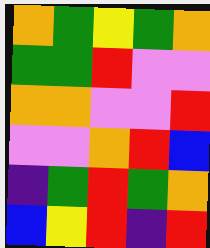[["orange", "green", "yellow", "green", "orange"], ["green", "green", "red", "violet", "violet"], ["orange", "orange", "violet", "violet", "red"], ["violet", "violet", "orange", "red", "blue"], ["indigo", "green", "red", "green", "orange"], ["blue", "yellow", "red", "indigo", "red"]]